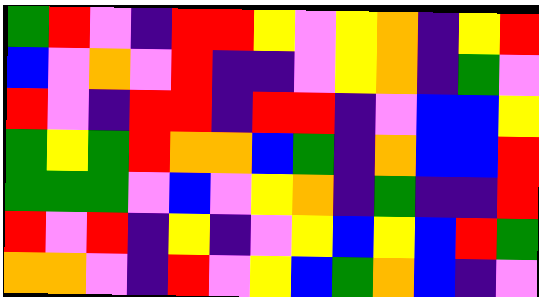[["green", "red", "violet", "indigo", "red", "red", "yellow", "violet", "yellow", "orange", "indigo", "yellow", "red"], ["blue", "violet", "orange", "violet", "red", "indigo", "indigo", "violet", "yellow", "orange", "indigo", "green", "violet"], ["red", "violet", "indigo", "red", "red", "indigo", "red", "red", "indigo", "violet", "blue", "blue", "yellow"], ["green", "yellow", "green", "red", "orange", "orange", "blue", "green", "indigo", "orange", "blue", "blue", "red"], ["green", "green", "green", "violet", "blue", "violet", "yellow", "orange", "indigo", "green", "indigo", "indigo", "red"], ["red", "violet", "red", "indigo", "yellow", "indigo", "violet", "yellow", "blue", "yellow", "blue", "red", "green"], ["orange", "orange", "violet", "indigo", "red", "violet", "yellow", "blue", "green", "orange", "blue", "indigo", "violet"]]